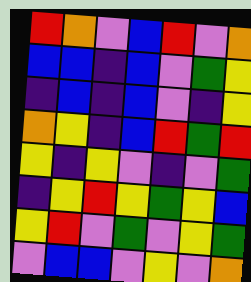[["red", "orange", "violet", "blue", "red", "violet", "orange"], ["blue", "blue", "indigo", "blue", "violet", "green", "yellow"], ["indigo", "blue", "indigo", "blue", "violet", "indigo", "yellow"], ["orange", "yellow", "indigo", "blue", "red", "green", "red"], ["yellow", "indigo", "yellow", "violet", "indigo", "violet", "green"], ["indigo", "yellow", "red", "yellow", "green", "yellow", "blue"], ["yellow", "red", "violet", "green", "violet", "yellow", "green"], ["violet", "blue", "blue", "violet", "yellow", "violet", "orange"]]